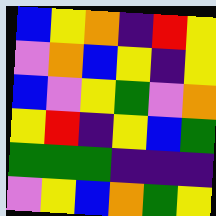[["blue", "yellow", "orange", "indigo", "red", "yellow"], ["violet", "orange", "blue", "yellow", "indigo", "yellow"], ["blue", "violet", "yellow", "green", "violet", "orange"], ["yellow", "red", "indigo", "yellow", "blue", "green"], ["green", "green", "green", "indigo", "indigo", "indigo"], ["violet", "yellow", "blue", "orange", "green", "yellow"]]